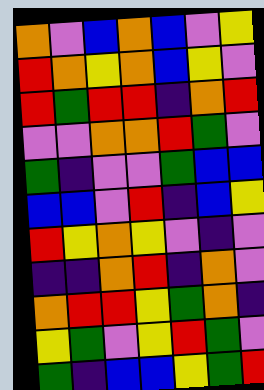[["orange", "violet", "blue", "orange", "blue", "violet", "yellow"], ["red", "orange", "yellow", "orange", "blue", "yellow", "violet"], ["red", "green", "red", "red", "indigo", "orange", "red"], ["violet", "violet", "orange", "orange", "red", "green", "violet"], ["green", "indigo", "violet", "violet", "green", "blue", "blue"], ["blue", "blue", "violet", "red", "indigo", "blue", "yellow"], ["red", "yellow", "orange", "yellow", "violet", "indigo", "violet"], ["indigo", "indigo", "orange", "red", "indigo", "orange", "violet"], ["orange", "red", "red", "yellow", "green", "orange", "indigo"], ["yellow", "green", "violet", "yellow", "red", "green", "violet"], ["green", "indigo", "blue", "blue", "yellow", "green", "red"]]